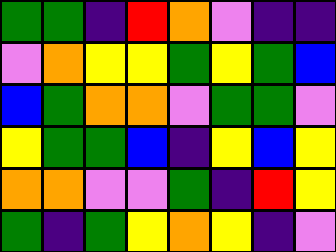[["green", "green", "indigo", "red", "orange", "violet", "indigo", "indigo"], ["violet", "orange", "yellow", "yellow", "green", "yellow", "green", "blue"], ["blue", "green", "orange", "orange", "violet", "green", "green", "violet"], ["yellow", "green", "green", "blue", "indigo", "yellow", "blue", "yellow"], ["orange", "orange", "violet", "violet", "green", "indigo", "red", "yellow"], ["green", "indigo", "green", "yellow", "orange", "yellow", "indigo", "violet"]]